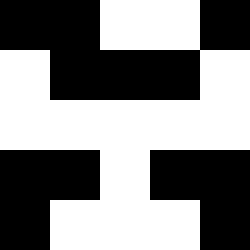[["black", "black", "white", "white", "black"], ["white", "black", "black", "black", "white"], ["white", "white", "white", "white", "white"], ["black", "black", "white", "black", "black"], ["black", "white", "white", "white", "black"]]